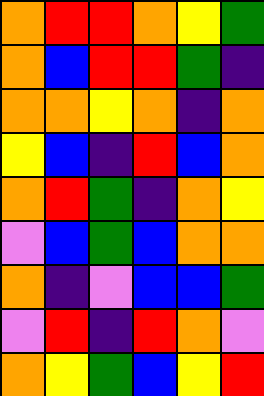[["orange", "red", "red", "orange", "yellow", "green"], ["orange", "blue", "red", "red", "green", "indigo"], ["orange", "orange", "yellow", "orange", "indigo", "orange"], ["yellow", "blue", "indigo", "red", "blue", "orange"], ["orange", "red", "green", "indigo", "orange", "yellow"], ["violet", "blue", "green", "blue", "orange", "orange"], ["orange", "indigo", "violet", "blue", "blue", "green"], ["violet", "red", "indigo", "red", "orange", "violet"], ["orange", "yellow", "green", "blue", "yellow", "red"]]